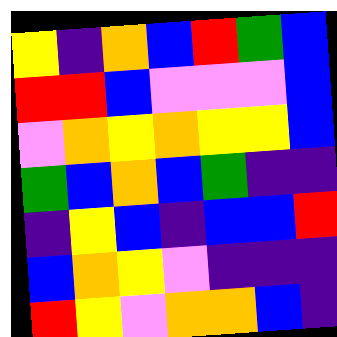[["yellow", "indigo", "orange", "blue", "red", "green", "blue"], ["red", "red", "blue", "violet", "violet", "violet", "blue"], ["violet", "orange", "yellow", "orange", "yellow", "yellow", "blue"], ["green", "blue", "orange", "blue", "green", "indigo", "indigo"], ["indigo", "yellow", "blue", "indigo", "blue", "blue", "red"], ["blue", "orange", "yellow", "violet", "indigo", "indigo", "indigo"], ["red", "yellow", "violet", "orange", "orange", "blue", "indigo"]]